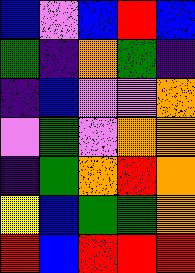[["blue", "violet", "blue", "red", "blue"], ["green", "indigo", "orange", "green", "indigo"], ["indigo", "blue", "violet", "violet", "orange"], ["violet", "green", "violet", "orange", "orange"], ["indigo", "green", "orange", "red", "orange"], ["yellow", "blue", "green", "green", "orange"], ["red", "blue", "red", "red", "red"]]